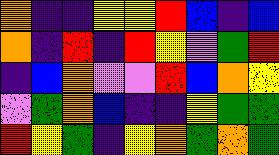[["orange", "indigo", "indigo", "yellow", "yellow", "red", "blue", "indigo", "blue"], ["orange", "indigo", "red", "indigo", "red", "yellow", "violet", "green", "red"], ["indigo", "blue", "orange", "violet", "violet", "red", "blue", "orange", "yellow"], ["violet", "green", "orange", "blue", "indigo", "indigo", "yellow", "green", "green"], ["red", "yellow", "green", "indigo", "yellow", "orange", "green", "orange", "green"]]